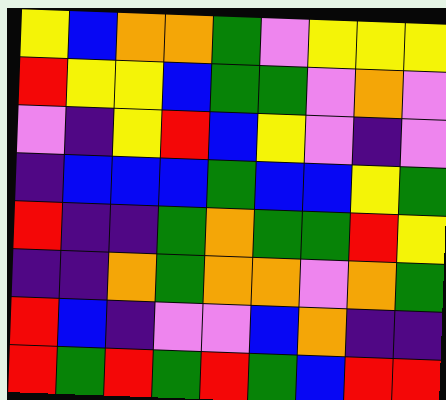[["yellow", "blue", "orange", "orange", "green", "violet", "yellow", "yellow", "yellow"], ["red", "yellow", "yellow", "blue", "green", "green", "violet", "orange", "violet"], ["violet", "indigo", "yellow", "red", "blue", "yellow", "violet", "indigo", "violet"], ["indigo", "blue", "blue", "blue", "green", "blue", "blue", "yellow", "green"], ["red", "indigo", "indigo", "green", "orange", "green", "green", "red", "yellow"], ["indigo", "indigo", "orange", "green", "orange", "orange", "violet", "orange", "green"], ["red", "blue", "indigo", "violet", "violet", "blue", "orange", "indigo", "indigo"], ["red", "green", "red", "green", "red", "green", "blue", "red", "red"]]